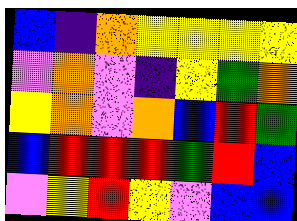[["blue", "indigo", "orange", "yellow", "yellow", "yellow", "yellow"], ["violet", "orange", "violet", "indigo", "yellow", "green", "orange"], ["yellow", "orange", "violet", "orange", "blue", "red", "green"], ["blue", "red", "red", "red", "green", "red", "blue"], ["violet", "yellow", "red", "yellow", "violet", "blue", "blue"]]